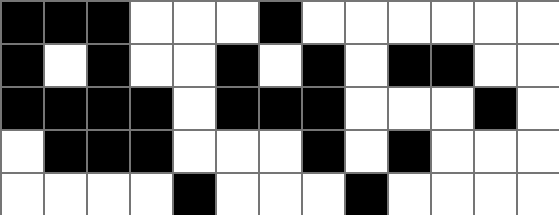[["black", "black", "black", "white", "white", "white", "black", "white", "white", "white", "white", "white", "white"], ["black", "white", "black", "white", "white", "black", "white", "black", "white", "black", "black", "white", "white"], ["black", "black", "black", "black", "white", "black", "black", "black", "white", "white", "white", "black", "white"], ["white", "black", "black", "black", "white", "white", "white", "black", "white", "black", "white", "white", "white"], ["white", "white", "white", "white", "black", "white", "white", "white", "black", "white", "white", "white", "white"]]